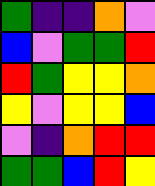[["green", "indigo", "indigo", "orange", "violet"], ["blue", "violet", "green", "green", "red"], ["red", "green", "yellow", "yellow", "orange"], ["yellow", "violet", "yellow", "yellow", "blue"], ["violet", "indigo", "orange", "red", "red"], ["green", "green", "blue", "red", "yellow"]]